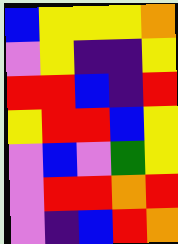[["blue", "yellow", "yellow", "yellow", "orange"], ["violet", "yellow", "indigo", "indigo", "yellow"], ["red", "red", "blue", "indigo", "red"], ["yellow", "red", "red", "blue", "yellow"], ["violet", "blue", "violet", "green", "yellow"], ["violet", "red", "red", "orange", "red"], ["violet", "indigo", "blue", "red", "orange"]]